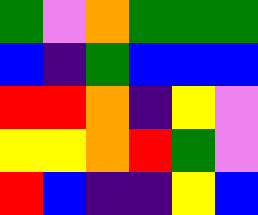[["green", "violet", "orange", "green", "green", "green"], ["blue", "indigo", "green", "blue", "blue", "blue"], ["red", "red", "orange", "indigo", "yellow", "violet"], ["yellow", "yellow", "orange", "red", "green", "violet"], ["red", "blue", "indigo", "indigo", "yellow", "blue"]]